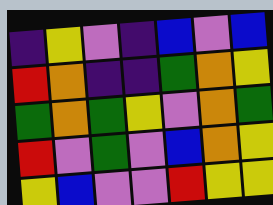[["indigo", "yellow", "violet", "indigo", "blue", "violet", "blue"], ["red", "orange", "indigo", "indigo", "green", "orange", "yellow"], ["green", "orange", "green", "yellow", "violet", "orange", "green"], ["red", "violet", "green", "violet", "blue", "orange", "yellow"], ["yellow", "blue", "violet", "violet", "red", "yellow", "yellow"]]